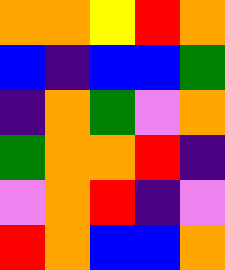[["orange", "orange", "yellow", "red", "orange"], ["blue", "indigo", "blue", "blue", "green"], ["indigo", "orange", "green", "violet", "orange"], ["green", "orange", "orange", "red", "indigo"], ["violet", "orange", "red", "indigo", "violet"], ["red", "orange", "blue", "blue", "orange"]]